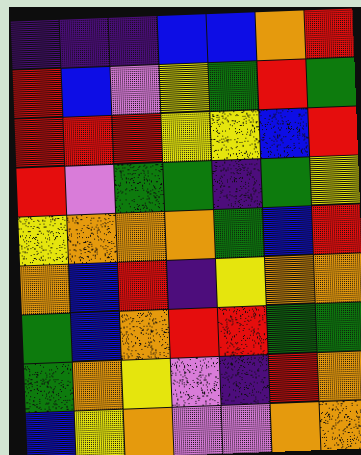[["indigo", "indigo", "indigo", "blue", "blue", "orange", "red"], ["red", "blue", "violet", "yellow", "green", "red", "green"], ["red", "red", "red", "yellow", "yellow", "blue", "red"], ["red", "violet", "green", "green", "indigo", "green", "yellow"], ["yellow", "orange", "orange", "orange", "green", "blue", "red"], ["orange", "blue", "red", "indigo", "yellow", "orange", "orange"], ["green", "blue", "orange", "red", "red", "green", "green"], ["green", "orange", "yellow", "violet", "indigo", "red", "orange"], ["blue", "yellow", "orange", "violet", "violet", "orange", "orange"]]